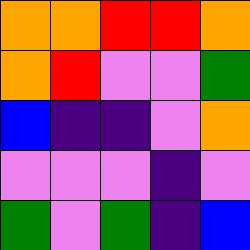[["orange", "orange", "red", "red", "orange"], ["orange", "red", "violet", "violet", "green"], ["blue", "indigo", "indigo", "violet", "orange"], ["violet", "violet", "violet", "indigo", "violet"], ["green", "violet", "green", "indigo", "blue"]]